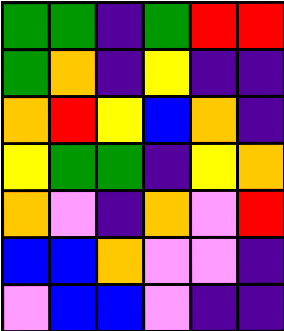[["green", "green", "indigo", "green", "red", "red"], ["green", "orange", "indigo", "yellow", "indigo", "indigo"], ["orange", "red", "yellow", "blue", "orange", "indigo"], ["yellow", "green", "green", "indigo", "yellow", "orange"], ["orange", "violet", "indigo", "orange", "violet", "red"], ["blue", "blue", "orange", "violet", "violet", "indigo"], ["violet", "blue", "blue", "violet", "indigo", "indigo"]]